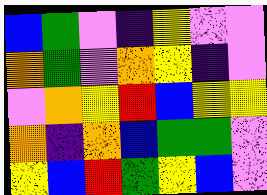[["blue", "green", "violet", "indigo", "yellow", "violet", "violet"], ["orange", "green", "violet", "orange", "yellow", "indigo", "violet"], ["violet", "orange", "yellow", "red", "blue", "yellow", "yellow"], ["orange", "indigo", "orange", "blue", "green", "green", "violet"], ["yellow", "blue", "red", "green", "yellow", "blue", "violet"]]